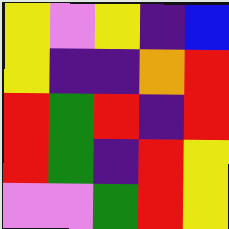[["yellow", "violet", "yellow", "indigo", "blue"], ["yellow", "indigo", "indigo", "orange", "red"], ["red", "green", "red", "indigo", "red"], ["red", "green", "indigo", "red", "yellow"], ["violet", "violet", "green", "red", "yellow"]]